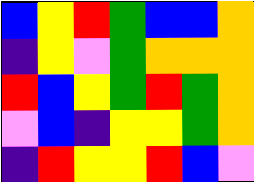[["blue", "yellow", "red", "green", "blue", "blue", "orange"], ["indigo", "yellow", "violet", "green", "orange", "orange", "orange"], ["red", "blue", "yellow", "green", "red", "green", "orange"], ["violet", "blue", "indigo", "yellow", "yellow", "green", "orange"], ["indigo", "red", "yellow", "yellow", "red", "blue", "violet"]]